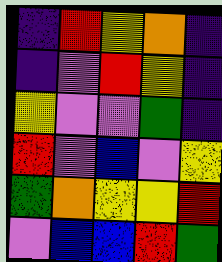[["indigo", "red", "yellow", "orange", "indigo"], ["indigo", "violet", "red", "yellow", "indigo"], ["yellow", "violet", "violet", "green", "indigo"], ["red", "violet", "blue", "violet", "yellow"], ["green", "orange", "yellow", "yellow", "red"], ["violet", "blue", "blue", "red", "green"]]